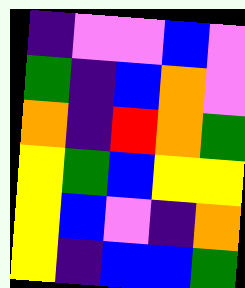[["indigo", "violet", "violet", "blue", "violet"], ["green", "indigo", "blue", "orange", "violet"], ["orange", "indigo", "red", "orange", "green"], ["yellow", "green", "blue", "yellow", "yellow"], ["yellow", "blue", "violet", "indigo", "orange"], ["yellow", "indigo", "blue", "blue", "green"]]